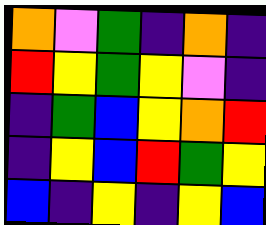[["orange", "violet", "green", "indigo", "orange", "indigo"], ["red", "yellow", "green", "yellow", "violet", "indigo"], ["indigo", "green", "blue", "yellow", "orange", "red"], ["indigo", "yellow", "blue", "red", "green", "yellow"], ["blue", "indigo", "yellow", "indigo", "yellow", "blue"]]